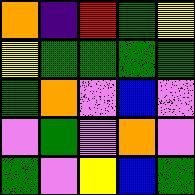[["orange", "indigo", "red", "green", "yellow"], ["yellow", "green", "green", "green", "green"], ["green", "orange", "violet", "blue", "violet"], ["violet", "green", "violet", "orange", "violet"], ["green", "violet", "yellow", "blue", "green"]]